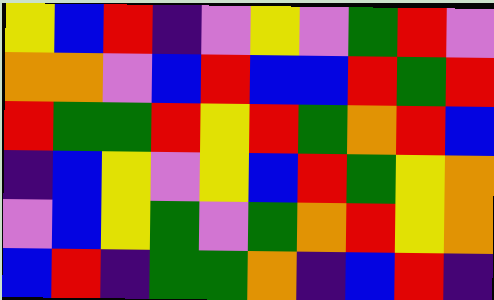[["yellow", "blue", "red", "indigo", "violet", "yellow", "violet", "green", "red", "violet"], ["orange", "orange", "violet", "blue", "red", "blue", "blue", "red", "green", "red"], ["red", "green", "green", "red", "yellow", "red", "green", "orange", "red", "blue"], ["indigo", "blue", "yellow", "violet", "yellow", "blue", "red", "green", "yellow", "orange"], ["violet", "blue", "yellow", "green", "violet", "green", "orange", "red", "yellow", "orange"], ["blue", "red", "indigo", "green", "green", "orange", "indigo", "blue", "red", "indigo"]]